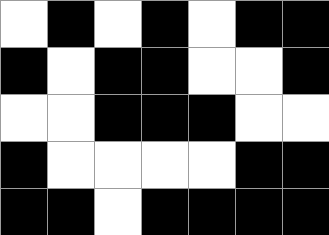[["white", "black", "white", "black", "white", "black", "black"], ["black", "white", "black", "black", "white", "white", "black"], ["white", "white", "black", "black", "black", "white", "white"], ["black", "white", "white", "white", "white", "black", "black"], ["black", "black", "white", "black", "black", "black", "black"]]